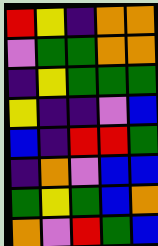[["red", "yellow", "indigo", "orange", "orange"], ["violet", "green", "green", "orange", "orange"], ["indigo", "yellow", "green", "green", "green"], ["yellow", "indigo", "indigo", "violet", "blue"], ["blue", "indigo", "red", "red", "green"], ["indigo", "orange", "violet", "blue", "blue"], ["green", "yellow", "green", "blue", "orange"], ["orange", "violet", "red", "green", "blue"]]